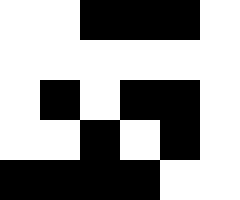[["white", "white", "black", "black", "black", "white"], ["white", "white", "white", "white", "white", "white"], ["white", "black", "white", "black", "black", "white"], ["white", "white", "black", "white", "black", "white"], ["black", "black", "black", "black", "white", "white"]]